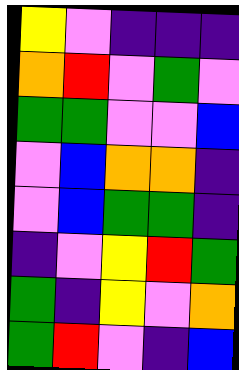[["yellow", "violet", "indigo", "indigo", "indigo"], ["orange", "red", "violet", "green", "violet"], ["green", "green", "violet", "violet", "blue"], ["violet", "blue", "orange", "orange", "indigo"], ["violet", "blue", "green", "green", "indigo"], ["indigo", "violet", "yellow", "red", "green"], ["green", "indigo", "yellow", "violet", "orange"], ["green", "red", "violet", "indigo", "blue"]]